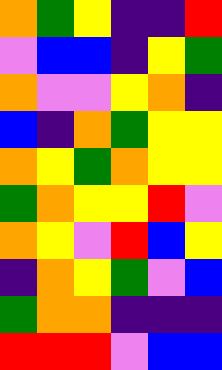[["orange", "green", "yellow", "indigo", "indigo", "red"], ["violet", "blue", "blue", "indigo", "yellow", "green"], ["orange", "violet", "violet", "yellow", "orange", "indigo"], ["blue", "indigo", "orange", "green", "yellow", "yellow"], ["orange", "yellow", "green", "orange", "yellow", "yellow"], ["green", "orange", "yellow", "yellow", "red", "violet"], ["orange", "yellow", "violet", "red", "blue", "yellow"], ["indigo", "orange", "yellow", "green", "violet", "blue"], ["green", "orange", "orange", "indigo", "indigo", "indigo"], ["red", "red", "red", "violet", "blue", "blue"]]